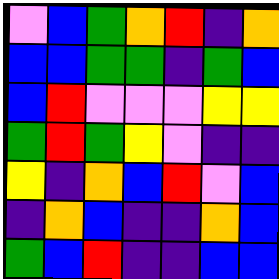[["violet", "blue", "green", "orange", "red", "indigo", "orange"], ["blue", "blue", "green", "green", "indigo", "green", "blue"], ["blue", "red", "violet", "violet", "violet", "yellow", "yellow"], ["green", "red", "green", "yellow", "violet", "indigo", "indigo"], ["yellow", "indigo", "orange", "blue", "red", "violet", "blue"], ["indigo", "orange", "blue", "indigo", "indigo", "orange", "blue"], ["green", "blue", "red", "indigo", "indigo", "blue", "blue"]]